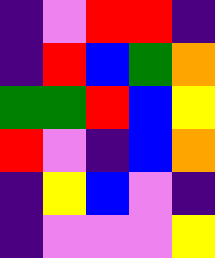[["indigo", "violet", "red", "red", "indigo"], ["indigo", "red", "blue", "green", "orange"], ["green", "green", "red", "blue", "yellow"], ["red", "violet", "indigo", "blue", "orange"], ["indigo", "yellow", "blue", "violet", "indigo"], ["indigo", "violet", "violet", "violet", "yellow"]]